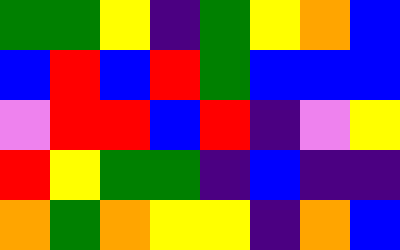[["green", "green", "yellow", "indigo", "green", "yellow", "orange", "blue"], ["blue", "red", "blue", "red", "green", "blue", "blue", "blue"], ["violet", "red", "red", "blue", "red", "indigo", "violet", "yellow"], ["red", "yellow", "green", "green", "indigo", "blue", "indigo", "indigo"], ["orange", "green", "orange", "yellow", "yellow", "indigo", "orange", "blue"]]